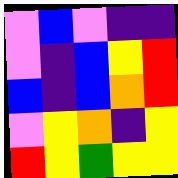[["violet", "blue", "violet", "indigo", "indigo"], ["violet", "indigo", "blue", "yellow", "red"], ["blue", "indigo", "blue", "orange", "red"], ["violet", "yellow", "orange", "indigo", "yellow"], ["red", "yellow", "green", "yellow", "yellow"]]